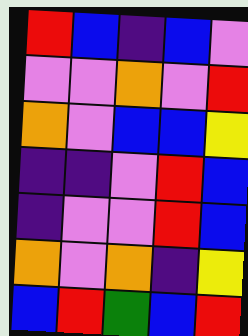[["red", "blue", "indigo", "blue", "violet"], ["violet", "violet", "orange", "violet", "red"], ["orange", "violet", "blue", "blue", "yellow"], ["indigo", "indigo", "violet", "red", "blue"], ["indigo", "violet", "violet", "red", "blue"], ["orange", "violet", "orange", "indigo", "yellow"], ["blue", "red", "green", "blue", "red"]]